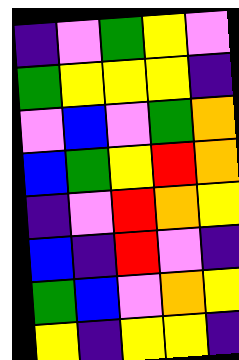[["indigo", "violet", "green", "yellow", "violet"], ["green", "yellow", "yellow", "yellow", "indigo"], ["violet", "blue", "violet", "green", "orange"], ["blue", "green", "yellow", "red", "orange"], ["indigo", "violet", "red", "orange", "yellow"], ["blue", "indigo", "red", "violet", "indigo"], ["green", "blue", "violet", "orange", "yellow"], ["yellow", "indigo", "yellow", "yellow", "indigo"]]